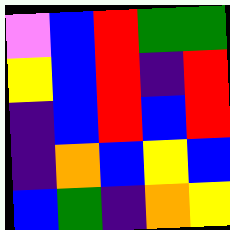[["violet", "blue", "red", "green", "green"], ["yellow", "blue", "red", "indigo", "red"], ["indigo", "blue", "red", "blue", "red"], ["indigo", "orange", "blue", "yellow", "blue"], ["blue", "green", "indigo", "orange", "yellow"]]